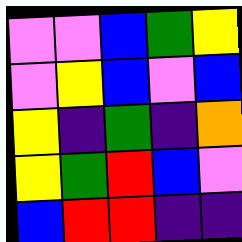[["violet", "violet", "blue", "green", "yellow"], ["violet", "yellow", "blue", "violet", "blue"], ["yellow", "indigo", "green", "indigo", "orange"], ["yellow", "green", "red", "blue", "violet"], ["blue", "red", "red", "indigo", "indigo"]]